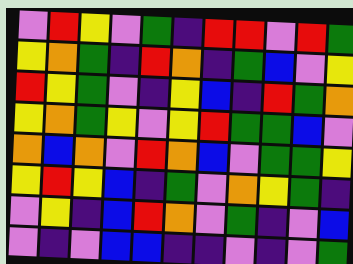[["violet", "red", "yellow", "violet", "green", "indigo", "red", "red", "violet", "red", "green"], ["yellow", "orange", "green", "indigo", "red", "orange", "indigo", "green", "blue", "violet", "yellow"], ["red", "yellow", "green", "violet", "indigo", "yellow", "blue", "indigo", "red", "green", "orange"], ["yellow", "orange", "green", "yellow", "violet", "yellow", "red", "green", "green", "blue", "violet"], ["orange", "blue", "orange", "violet", "red", "orange", "blue", "violet", "green", "green", "yellow"], ["yellow", "red", "yellow", "blue", "indigo", "green", "violet", "orange", "yellow", "green", "indigo"], ["violet", "yellow", "indigo", "blue", "red", "orange", "violet", "green", "indigo", "violet", "blue"], ["violet", "indigo", "violet", "blue", "blue", "indigo", "indigo", "violet", "indigo", "violet", "green"]]